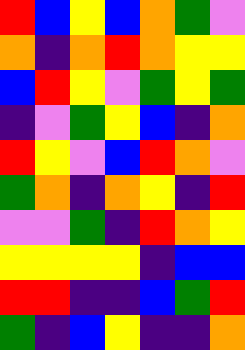[["red", "blue", "yellow", "blue", "orange", "green", "violet"], ["orange", "indigo", "orange", "red", "orange", "yellow", "yellow"], ["blue", "red", "yellow", "violet", "green", "yellow", "green"], ["indigo", "violet", "green", "yellow", "blue", "indigo", "orange"], ["red", "yellow", "violet", "blue", "red", "orange", "violet"], ["green", "orange", "indigo", "orange", "yellow", "indigo", "red"], ["violet", "violet", "green", "indigo", "red", "orange", "yellow"], ["yellow", "yellow", "yellow", "yellow", "indigo", "blue", "blue"], ["red", "red", "indigo", "indigo", "blue", "green", "red"], ["green", "indigo", "blue", "yellow", "indigo", "indigo", "orange"]]